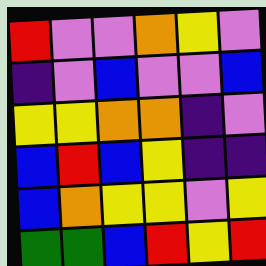[["red", "violet", "violet", "orange", "yellow", "violet"], ["indigo", "violet", "blue", "violet", "violet", "blue"], ["yellow", "yellow", "orange", "orange", "indigo", "violet"], ["blue", "red", "blue", "yellow", "indigo", "indigo"], ["blue", "orange", "yellow", "yellow", "violet", "yellow"], ["green", "green", "blue", "red", "yellow", "red"]]